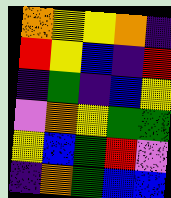[["orange", "yellow", "yellow", "orange", "indigo"], ["red", "yellow", "blue", "indigo", "red"], ["indigo", "green", "indigo", "blue", "yellow"], ["violet", "orange", "yellow", "green", "green"], ["yellow", "blue", "green", "red", "violet"], ["indigo", "orange", "green", "blue", "blue"]]